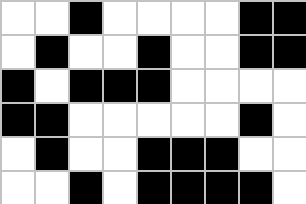[["white", "white", "black", "white", "white", "white", "white", "black", "black"], ["white", "black", "white", "white", "black", "white", "white", "black", "black"], ["black", "white", "black", "black", "black", "white", "white", "white", "white"], ["black", "black", "white", "white", "white", "white", "white", "black", "white"], ["white", "black", "white", "white", "black", "black", "black", "white", "white"], ["white", "white", "black", "white", "black", "black", "black", "black", "white"]]